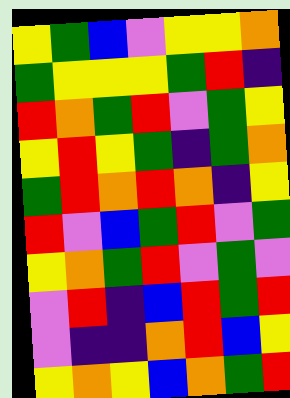[["yellow", "green", "blue", "violet", "yellow", "yellow", "orange"], ["green", "yellow", "yellow", "yellow", "green", "red", "indigo"], ["red", "orange", "green", "red", "violet", "green", "yellow"], ["yellow", "red", "yellow", "green", "indigo", "green", "orange"], ["green", "red", "orange", "red", "orange", "indigo", "yellow"], ["red", "violet", "blue", "green", "red", "violet", "green"], ["yellow", "orange", "green", "red", "violet", "green", "violet"], ["violet", "red", "indigo", "blue", "red", "green", "red"], ["violet", "indigo", "indigo", "orange", "red", "blue", "yellow"], ["yellow", "orange", "yellow", "blue", "orange", "green", "red"]]